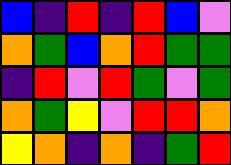[["blue", "indigo", "red", "indigo", "red", "blue", "violet"], ["orange", "green", "blue", "orange", "red", "green", "green"], ["indigo", "red", "violet", "red", "green", "violet", "green"], ["orange", "green", "yellow", "violet", "red", "red", "orange"], ["yellow", "orange", "indigo", "orange", "indigo", "green", "red"]]